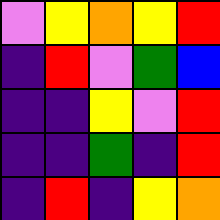[["violet", "yellow", "orange", "yellow", "red"], ["indigo", "red", "violet", "green", "blue"], ["indigo", "indigo", "yellow", "violet", "red"], ["indigo", "indigo", "green", "indigo", "red"], ["indigo", "red", "indigo", "yellow", "orange"]]